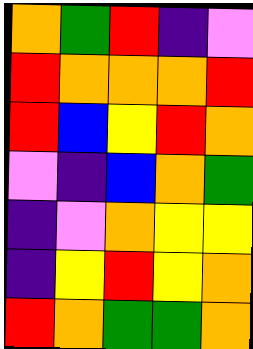[["orange", "green", "red", "indigo", "violet"], ["red", "orange", "orange", "orange", "red"], ["red", "blue", "yellow", "red", "orange"], ["violet", "indigo", "blue", "orange", "green"], ["indigo", "violet", "orange", "yellow", "yellow"], ["indigo", "yellow", "red", "yellow", "orange"], ["red", "orange", "green", "green", "orange"]]